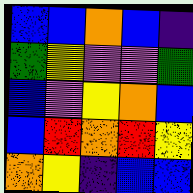[["blue", "blue", "orange", "blue", "indigo"], ["green", "yellow", "violet", "violet", "green"], ["blue", "violet", "yellow", "orange", "blue"], ["blue", "red", "orange", "red", "yellow"], ["orange", "yellow", "indigo", "blue", "blue"]]